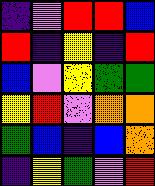[["indigo", "violet", "red", "red", "blue"], ["red", "indigo", "yellow", "indigo", "red"], ["blue", "violet", "yellow", "green", "green"], ["yellow", "red", "violet", "orange", "orange"], ["green", "blue", "indigo", "blue", "orange"], ["indigo", "yellow", "green", "violet", "red"]]